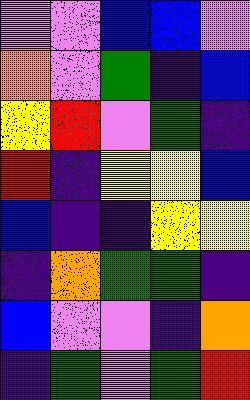[["violet", "violet", "blue", "blue", "violet"], ["orange", "violet", "green", "indigo", "blue"], ["yellow", "red", "violet", "green", "indigo"], ["red", "indigo", "yellow", "yellow", "blue"], ["blue", "indigo", "indigo", "yellow", "yellow"], ["indigo", "orange", "green", "green", "indigo"], ["blue", "violet", "violet", "indigo", "orange"], ["indigo", "green", "violet", "green", "red"]]